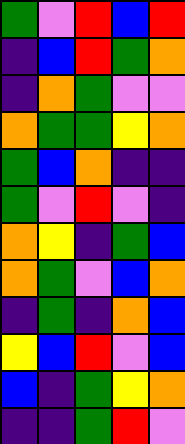[["green", "violet", "red", "blue", "red"], ["indigo", "blue", "red", "green", "orange"], ["indigo", "orange", "green", "violet", "violet"], ["orange", "green", "green", "yellow", "orange"], ["green", "blue", "orange", "indigo", "indigo"], ["green", "violet", "red", "violet", "indigo"], ["orange", "yellow", "indigo", "green", "blue"], ["orange", "green", "violet", "blue", "orange"], ["indigo", "green", "indigo", "orange", "blue"], ["yellow", "blue", "red", "violet", "blue"], ["blue", "indigo", "green", "yellow", "orange"], ["indigo", "indigo", "green", "red", "violet"]]